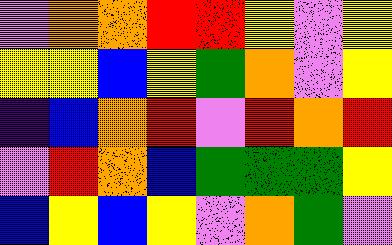[["violet", "orange", "orange", "red", "red", "yellow", "violet", "yellow"], ["yellow", "yellow", "blue", "yellow", "green", "orange", "violet", "yellow"], ["indigo", "blue", "orange", "red", "violet", "red", "orange", "red"], ["violet", "red", "orange", "blue", "green", "green", "green", "yellow"], ["blue", "yellow", "blue", "yellow", "violet", "orange", "green", "violet"]]